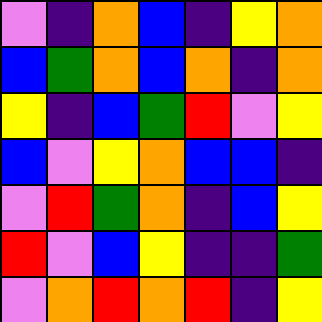[["violet", "indigo", "orange", "blue", "indigo", "yellow", "orange"], ["blue", "green", "orange", "blue", "orange", "indigo", "orange"], ["yellow", "indigo", "blue", "green", "red", "violet", "yellow"], ["blue", "violet", "yellow", "orange", "blue", "blue", "indigo"], ["violet", "red", "green", "orange", "indigo", "blue", "yellow"], ["red", "violet", "blue", "yellow", "indigo", "indigo", "green"], ["violet", "orange", "red", "orange", "red", "indigo", "yellow"]]